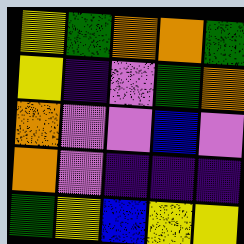[["yellow", "green", "orange", "orange", "green"], ["yellow", "indigo", "violet", "green", "orange"], ["orange", "violet", "violet", "blue", "violet"], ["orange", "violet", "indigo", "indigo", "indigo"], ["green", "yellow", "blue", "yellow", "yellow"]]